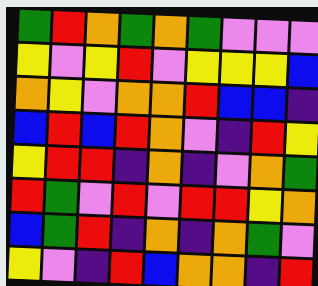[["green", "red", "orange", "green", "orange", "green", "violet", "violet", "violet"], ["yellow", "violet", "yellow", "red", "violet", "yellow", "yellow", "yellow", "blue"], ["orange", "yellow", "violet", "orange", "orange", "red", "blue", "blue", "indigo"], ["blue", "red", "blue", "red", "orange", "violet", "indigo", "red", "yellow"], ["yellow", "red", "red", "indigo", "orange", "indigo", "violet", "orange", "green"], ["red", "green", "violet", "red", "violet", "red", "red", "yellow", "orange"], ["blue", "green", "red", "indigo", "orange", "indigo", "orange", "green", "violet"], ["yellow", "violet", "indigo", "red", "blue", "orange", "orange", "indigo", "red"]]